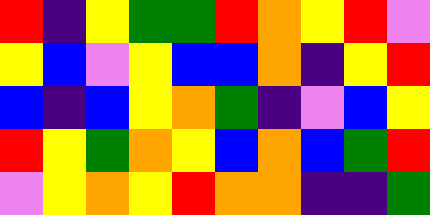[["red", "indigo", "yellow", "green", "green", "red", "orange", "yellow", "red", "violet"], ["yellow", "blue", "violet", "yellow", "blue", "blue", "orange", "indigo", "yellow", "red"], ["blue", "indigo", "blue", "yellow", "orange", "green", "indigo", "violet", "blue", "yellow"], ["red", "yellow", "green", "orange", "yellow", "blue", "orange", "blue", "green", "red"], ["violet", "yellow", "orange", "yellow", "red", "orange", "orange", "indigo", "indigo", "green"]]